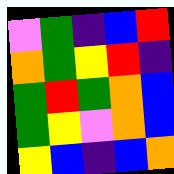[["violet", "green", "indigo", "blue", "red"], ["orange", "green", "yellow", "red", "indigo"], ["green", "red", "green", "orange", "blue"], ["green", "yellow", "violet", "orange", "blue"], ["yellow", "blue", "indigo", "blue", "orange"]]